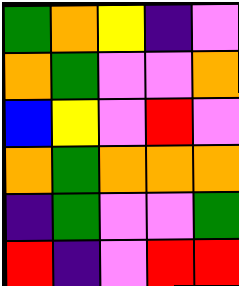[["green", "orange", "yellow", "indigo", "violet"], ["orange", "green", "violet", "violet", "orange"], ["blue", "yellow", "violet", "red", "violet"], ["orange", "green", "orange", "orange", "orange"], ["indigo", "green", "violet", "violet", "green"], ["red", "indigo", "violet", "red", "red"]]